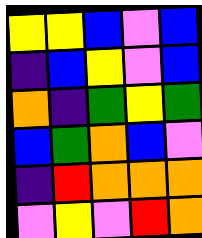[["yellow", "yellow", "blue", "violet", "blue"], ["indigo", "blue", "yellow", "violet", "blue"], ["orange", "indigo", "green", "yellow", "green"], ["blue", "green", "orange", "blue", "violet"], ["indigo", "red", "orange", "orange", "orange"], ["violet", "yellow", "violet", "red", "orange"]]